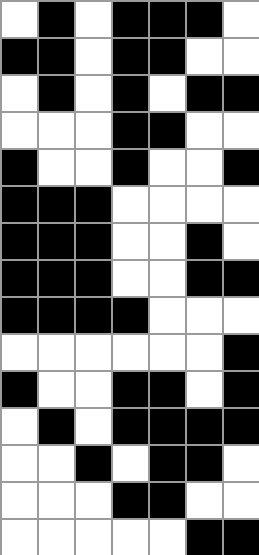[["white", "black", "white", "black", "black", "black", "white"], ["black", "black", "white", "black", "black", "white", "white"], ["white", "black", "white", "black", "white", "black", "black"], ["white", "white", "white", "black", "black", "white", "white"], ["black", "white", "white", "black", "white", "white", "black"], ["black", "black", "black", "white", "white", "white", "white"], ["black", "black", "black", "white", "white", "black", "white"], ["black", "black", "black", "white", "white", "black", "black"], ["black", "black", "black", "black", "white", "white", "white"], ["white", "white", "white", "white", "white", "white", "black"], ["black", "white", "white", "black", "black", "white", "black"], ["white", "black", "white", "black", "black", "black", "black"], ["white", "white", "black", "white", "black", "black", "white"], ["white", "white", "white", "black", "black", "white", "white"], ["white", "white", "white", "white", "white", "black", "black"]]